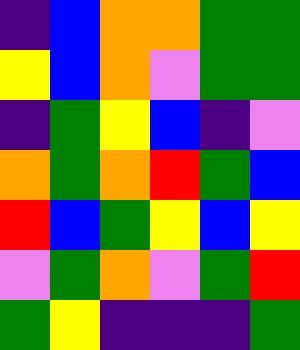[["indigo", "blue", "orange", "orange", "green", "green"], ["yellow", "blue", "orange", "violet", "green", "green"], ["indigo", "green", "yellow", "blue", "indigo", "violet"], ["orange", "green", "orange", "red", "green", "blue"], ["red", "blue", "green", "yellow", "blue", "yellow"], ["violet", "green", "orange", "violet", "green", "red"], ["green", "yellow", "indigo", "indigo", "indigo", "green"]]